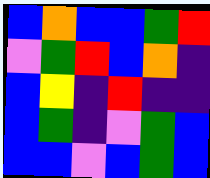[["blue", "orange", "blue", "blue", "green", "red"], ["violet", "green", "red", "blue", "orange", "indigo"], ["blue", "yellow", "indigo", "red", "indigo", "indigo"], ["blue", "green", "indigo", "violet", "green", "blue"], ["blue", "blue", "violet", "blue", "green", "blue"]]